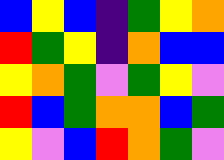[["blue", "yellow", "blue", "indigo", "green", "yellow", "orange"], ["red", "green", "yellow", "indigo", "orange", "blue", "blue"], ["yellow", "orange", "green", "violet", "green", "yellow", "violet"], ["red", "blue", "green", "orange", "orange", "blue", "green"], ["yellow", "violet", "blue", "red", "orange", "green", "violet"]]